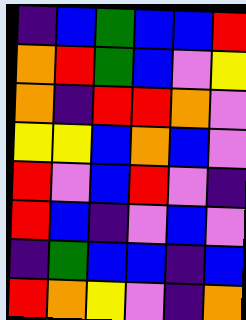[["indigo", "blue", "green", "blue", "blue", "red"], ["orange", "red", "green", "blue", "violet", "yellow"], ["orange", "indigo", "red", "red", "orange", "violet"], ["yellow", "yellow", "blue", "orange", "blue", "violet"], ["red", "violet", "blue", "red", "violet", "indigo"], ["red", "blue", "indigo", "violet", "blue", "violet"], ["indigo", "green", "blue", "blue", "indigo", "blue"], ["red", "orange", "yellow", "violet", "indigo", "orange"]]